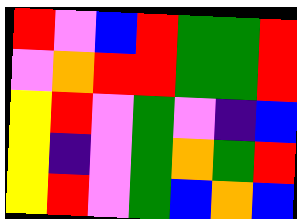[["red", "violet", "blue", "red", "green", "green", "red"], ["violet", "orange", "red", "red", "green", "green", "red"], ["yellow", "red", "violet", "green", "violet", "indigo", "blue"], ["yellow", "indigo", "violet", "green", "orange", "green", "red"], ["yellow", "red", "violet", "green", "blue", "orange", "blue"]]